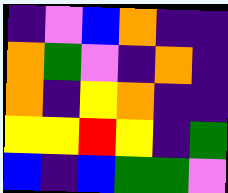[["indigo", "violet", "blue", "orange", "indigo", "indigo"], ["orange", "green", "violet", "indigo", "orange", "indigo"], ["orange", "indigo", "yellow", "orange", "indigo", "indigo"], ["yellow", "yellow", "red", "yellow", "indigo", "green"], ["blue", "indigo", "blue", "green", "green", "violet"]]